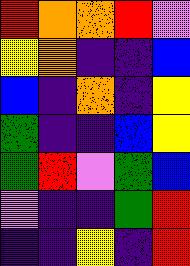[["red", "orange", "orange", "red", "violet"], ["yellow", "orange", "indigo", "indigo", "blue"], ["blue", "indigo", "orange", "indigo", "yellow"], ["green", "indigo", "indigo", "blue", "yellow"], ["green", "red", "violet", "green", "blue"], ["violet", "indigo", "indigo", "green", "red"], ["indigo", "indigo", "yellow", "indigo", "red"]]